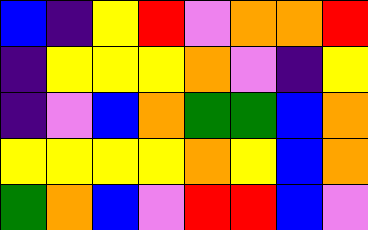[["blue", "indigo", "yellow", "red", "violet", "orange", "orange", "red"], ["indigo", "yellow", "yellow", "yellow", "orange", "violet", "indigo", "yellow"], ["indigo", "violet", "blue", "orange", "green", "green", "blue", "orange"], ["yellow", "yellow", "yellow", "yellow", "orange", "yellow", "blue", "orange"], ["green", "orange", "blue", "violet", "red", "red", "blue", "violet"]]